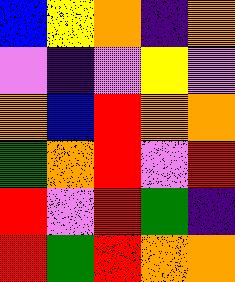[["blue", "yellow", "orange", "indigo", "orange"], ["violet", "indigo", "violet", "yellow", "violet"], ["orange", "blue", "red", "orange", "orange"], ["green", "orange", "red", "violet", "red"], ["red", "violet", "red", "green", "indigo"], ["red", "green", "red", "orange", "orange"]]